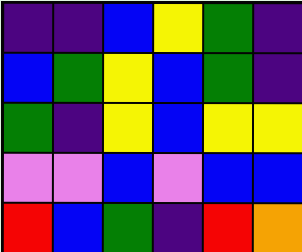[["indigo", "indigo", "blue", "yellow", "green", "indigo"], ["blue", "green", "yellow", "blue", "green", "indigo"], ["green", "indigo", "yellow", "blue", "yellow", "yellow"], ["violet", "violet", "blue", "violet", "blue", "blue"], ["red", "blue", "green", "indigo", "red", "orange"]]